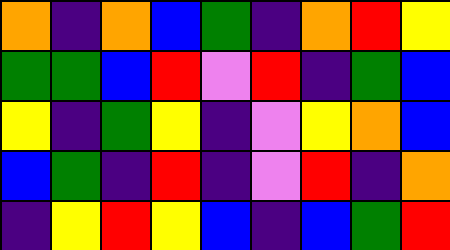[["orange", "indigo", "orange", "blue", "green", "indigo", "orange", "red", "yellow"], ["green", "green", "blue", "red", "violet", "red", "indigo", "green", "blue"], ["yellow", "indigo", "green", "yellow", "indigo", "violet", "yellow", "orange", "blue"], ["blue", "green", "indigo", "red", "indigo", "violet", "red", "indigo", "orange"], ["indigo", "yellow", "red", "yellow", "blue", "indigo", "blue", "green", "red"]]